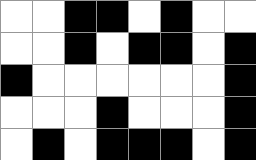[["white", "white", "black", "black", "white", "black", "white", "white"], ["white", "white", "black", "white", "black", "black", "white", "black"], ["black", "white", "white", "white", "white", "white", "white", "black"], ["white", "white", "white", "black", "white", "white", "white", "black"], ["white", "black", "white", "black", "black", "black", "white", "black"]]